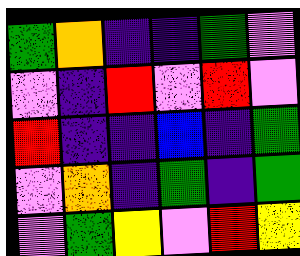[["green", "orange", "indigo", "indigo", "green", "violet"], ["violet", "indigo", "red", "violet", "red", "violet"], ["red", "indigo", "indigo", "blue", "indigo", "green"], ["violet", "orange", "indigo", "green", "indigo", "green"], ["violet", "green", "yellow", "violet", "red", "yellow"]]